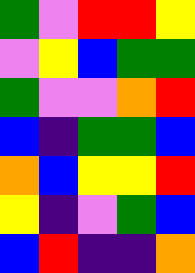[["green", "violet", "red", "red", "yellow"], ["violet", "yellow", "blue", "green", "green"], ["green", "violet", "violet", "orange", "red"], ["blue", "indigo", "green", "green", "blue"], ["orange", "blue", "yellow", "yellow", "red"], ["yellow", "indigo", "violet", "green", "blue"], ["blue", "red", "indigo", "indigo", "orange"]]